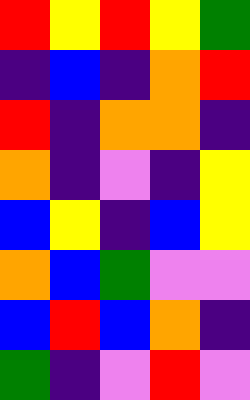[["red", "yellow", "red", "yellow", "green"], ["indigo", "blue", "indigo", "orange", "red"], ["red", "indigo", "orange", "orange", "indigo"], ["orange", "indigo", "violet", "indigo", "yellow"], ["blue", "yellow", "indigo", "blue", "yellow"], ["orange", "blue", "green", "violet", "violet"], ["blue", "red", "blue", "orange", "indigo"], ["green", "indigo", "violet", "red", "violet"]]